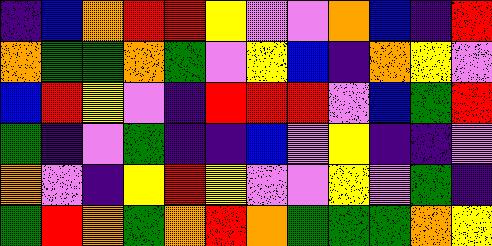[["indigo", "blue", "orange", "red", "red", "yellow", "violet", "violet", "orange", "blue", "indigo", "red"], ["orange", "green", "green", "orange", "green", "violet", "yellow", "blue", "indigo", "orange", "yellow", "violet"], ["blue", "red", "yellow", "violet", "indigo", "red", "red", "red", "violet", "blue", "green", "red"], ["green", "indigo", "violet", "green", "indigo", "indigo", "blue", "violet", "yellow", "indigo", "indigo", "violet"], ["orange", "violet", "indigo", "yellow", "red", "yellow", "violet", "violet", "yellow", "violet", "green", "indigo"], ["green", "red", "orange", "green", "orange", "red", "orange", "green", "green", "green", "orange", "yellow"]]